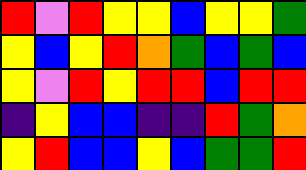[["red", "violet", "red", "yellow", "yellow", "blue", "yellow", "yellow", "green"], ["yellow", "blue", "yellow", "red", "orange", "green", "blue", "green", "blue"], ["yellow", "violet", "red", "yellow", "red", "red", "blue", "red", "red"], ["indigo", "yellow", "blue", "blue", "indigo", "indigo", "red", "green", "orange"], ["yellow", "red", "blue", "blue", "yellow", "blue", "green", "green", "red"]]